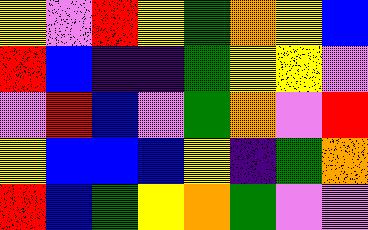[["yellow", "violet", "red", "yellow", "green", "orange", "yellow", "blue"], ["red", "blue", "indigo", "indigo", "green", "yellow", "yellow", "violet"], ["violet", "red", "blue", "violet", "green", "orange", "violet", "red"], ["yellow", "blue", "blue", "blue", "yellow", "indigo", "green", "orange"], ["red", "blue", "green", "yellow", "orange", "green", "violet", "violet"]]